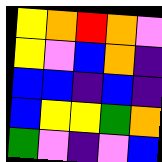[["yellow", "orange", "red", "orange", "violet"], ["yellow", "violet", "blue", "orange", "indigo"], ["blue", "blue", "indigo", "blue", "indigo"], ["blue", "yellow", "yellow", "green", "orange"], ["green", "violet", "indigo", "violet", "blue"]]